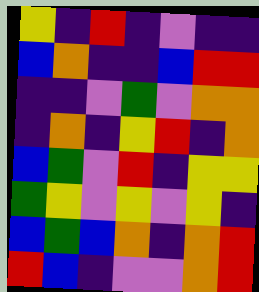[["yellow", "indigo", "red", "indigo", "violet", "indigo", "indigo"], ["blue", "orange", "indigo", "indigo", "blue", "red", "red"], ["indigo", "indigo", "violet", "green", "violet", "orange", "orange"], ["indigo", "orange", "indigo", "yellow", "red", "indigo", "orange"], ["blue", "green", "violet", "red", "indigo", "yellow", "yellow"], ["green", "yellow", "violet", "yellow", "violet", "yellow", "indigo"], ["blue", "green", "blue", "orange", "indigo", "orange", "red"], ["red", "blue", "indigo", "violet", "violet", "orange", "red"]]